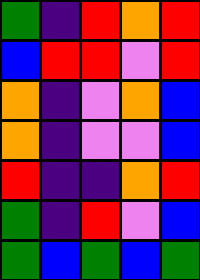[["green", "indigo", "red", "orange", "red"], ["blue", "red", "red", "violet", "red"], ["orange", "indigo", "violet", "orange", "blue"], ["orange", "indigo", "violet", "violet", "blue"], ["red", "indigo", "indigo", "orange", "red"], ["green", "indigo", "red", "violet", "blue"], ["green", "blue", "green", "blue", "green"]]